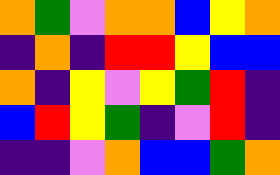[["orange", "green", "violet", "orange", "orange", "blue", "yellow", "orange"], ["indigo", "orange", "indigo", "red", "red", "yellow", "blue", "blue"], ["orange", "indigo", "yellow", "violet", "yellow", "green", "red", "indigo"], ["blue", "red", "yellow", "green", "indigo", "violet", "red", "indigo"], ["indigo", "indigo", "violet", "orange", "blue", "blue", "green", "orange"]]